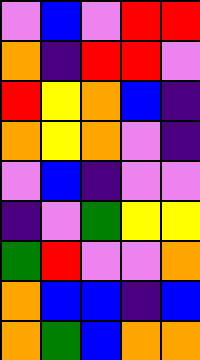[["violet", "blue", "violet", "red", "red"], ["orange", "indigo", "red", "red", "violet"], ["red", "yellow", "orange", "blue", "indigo"], ["orange", "yellow", "orange", "violet", "indigo"], ["violet", "blue", "indigo", "violet", "violet"], ["indigo", "violet", "green", "yellow", "yellow"], ["green", "red", "violet", "violet", "orange"], ["orange", "blue", "blue", "indigo", "blue"], ["orange", "green", "blue", "orange", "orange"]]